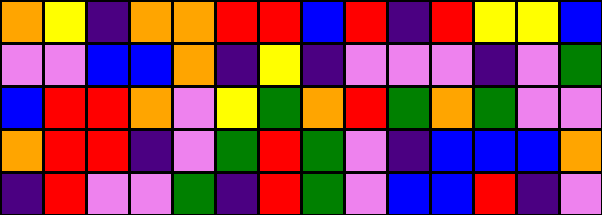[["orange", "yellow", "indigo", "orange", "orange", "red", "red", "blue", "red", "indigo", "red", "yellow", "yellow", "blue"], ["violet", "violet", "blue", "blue", "orange", "indigo", "yellow", "indigo", "violet", "violet", "violet", "indigo", "violet", "green"], ["blue", "red", "red", "orange", "violet", "yellow", "green", "orange", "red", "green", "orange", "green", "violet", "violet"], ["orange", "red", "red", "indigo", "violet", "green", "red", "green", "violet", "indigo", "blue", "blue", "blue", "orange"], ["indigo", "red", "violet", "violet", "green", "indigo", "red", "green", "violet", "blue", "blue", "red", "indigo", "violet"]]